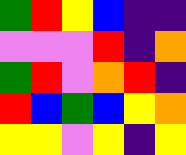[["green", "red", "yellow", "blue", "indigo", "indigo"], ["violet", "violet", "violet", "red", "indigo", "orange"], ["green", "red", "violet", "orange", "red", "indigo"], ["red", "blue", "green", "blue", "yellow", "orange"], ["yellow", "yellow", "violet", "yellow", "indigo", "yellow"]]